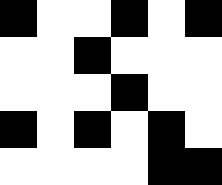[["black", "white", "white", "black", "white", "black"], ["white", "white", "black", "white", "white", "white"], ["white", "white", "white", "black", "white", "white"], ["black", "white", "black", "white", "black", "white"], ["white", "white", "white", "white", "black", "black"]]